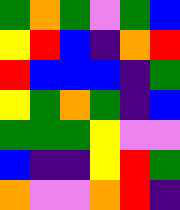[["green", "orange", "green", "violet", "green", "blue"], ["yellow", "red", "blue", "indigo", "orange", "red"], ["red", "blue", "blue", "blue", "indigo", "green"], ["yellow", "green", "orange", "green", "indigo", "blue"], ["green", "green", "green", "yellow", "violet", "violet"], ["blue", "indigo", "indigo", "yellow", "red", "green"], ["orange", "violet", "violet", "orange", "red", "indigo"]]